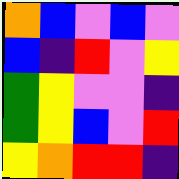[["orange", "blue", "violet", "blue", "violet"], ["blue", "indigo", "red", "violet", "yellow"], ["green", "yellow", "violet", "violet", "indigo"], ["green", "yellow", "blue", "violet", "red"], ["yellow", "orange", "red", "red", "indigo"]]